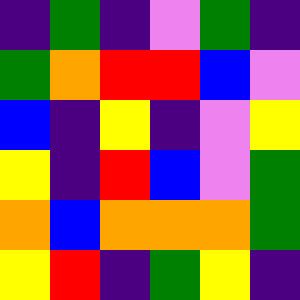[["indigo", "green", "indigo", "violet", "green", "indigo"], ["green", "orange", "red", "red", "blue", "violet"], ["blue", "indigo", "yellow", "indigo", "violet", "yellow"], ["yellow", "indigo", "red", "blue", "violet", "green"], ["orange", "blue", "orange", "orange", "orange", "green"], ["yellow", "red", "indigo", "green", "yellow", "indigo"]]